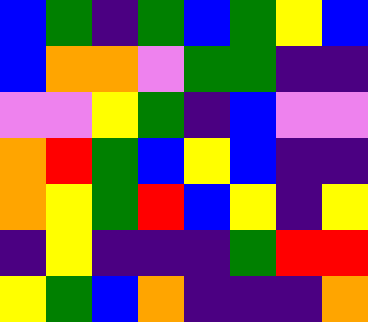[["blue", "green", "indigo", "green", "blue", "green", "yellow", "blue"], ["blue", "orange", "orange", "violet", "green", "green", "indigo", "indigo"], ["violet", "violet", "yellow", "green", "indigo", "blue", "violet", "violet"], ["orange", "red", "green", "blue", "yellow", "blue", "indigo", "indigo"], ["orange", "yellow", "green", "red", "blue", "yellow", "indigo", "yellow"], ["indigo", "yellow", "indigo", "indigo", "indigo", "green", "red", "red"], ["yellow", "green", "blue", "orange", "indigo", "indigo", "indigo", "orange"]]